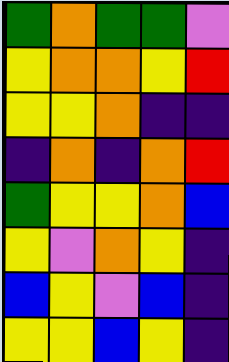[["green", "orange", "green", "green", "violet"], ["yellow", "orange", "orange", "yellow", "red"], ["yellow", "yellow", "orange", "indigo", "indigo"], ["indigo", "orange", "indigo", "orange", "red"], ["green", "yellow", "yellow", "orange", "blue"], ["yellow", "violet", "orange", "yellow", "indigo"], ["blue", "yellow", "violet", "blue", "indigo"], ["yellow", "yellow", "blue", "yellow", "indigo"]]